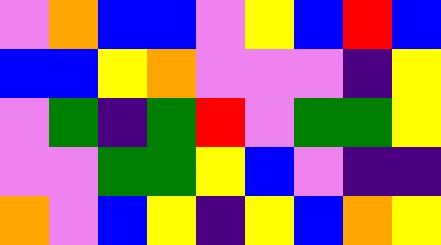[["violet", "orange", "blue", "blue", "violet", "yellow", "blue", "red", "blue"], ["blue", "blue", "yellow", "orange", "violet", "violet", "violet", "indigo", "yellow"], ["violet", "green", "indigo", "green", "red", "violet", "green", "green", "yellow"], ["violet", "violet", "green", "green", "yellow", "blue", "violet", "indigo", "indigo"], ["orange", "violet", "blue", "yellow", "indigo", "yellow", "blue", "orange", "yellow"]]